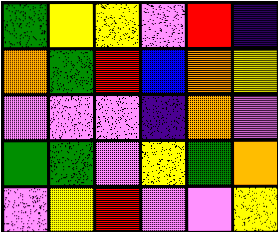[["green", "yellow", "yellow", "violet", "red", "indigo"], ["orange", "green", "red", "blue", "orange", "yellow"], ["violet", "violet", "violet", "indigo", "orange", "violet"], ["green", "green", "violet", "yellow", "green", "orange"], ["violet", "yellow", "red", "violet", "violet", "yellow"]]